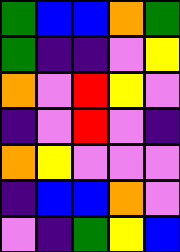[["green", "blue", "blue", "orange", "green"], ["green", "indigo", "indigo", "violet", "yellow"], ["orange", "violet", "red", "yellow", "violet"], ["indigo", "violet", "red", "violet", "indigo"], ["orange", "yellow", "violet", "violet", "violet"], ["indigo", "blue", "blue", "orange", "violet"], ["violet", "indigo", "green", "yellow", "blue"]]